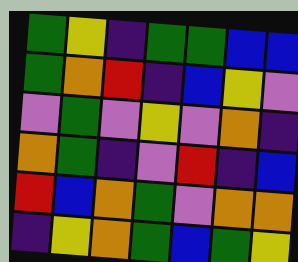[["green", "yellow", "indigo", "green", "green", "blue", "blue"], ["green", "orange", "red", "indigo", "blue", "yellow", "violet"], ["violet", "green", "violet", "yellow", "violet", "orange", "indigo"], ["orange", "green", "indigo", "violet", "red", "indigo", "blue"], ["red", "blue", "orange", "green", "violet", "orange", "orange"], ["indigo", "yellow", "orange", "green", "blue", "green", "yellow"]]